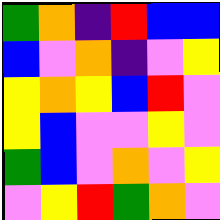[["green", "orange", "indigo", "red", "blue", "blue"], ["blue", "violet", "orange", "indigo", "violet", "yellow"], ["yellow", "orange", "yellow", "blue", "red", "violet"], ["yellow", "blue", "violet", "violet", "yellow", "violet"], ["green", "blue", "violet", "orange", "violet", "yellow"], ["violet", "yellow", "red", "green", "orange", "violet"]]